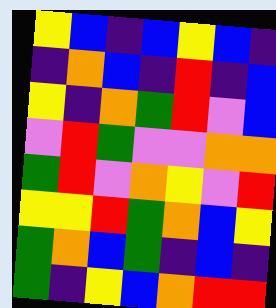[["yellow", "blue", "indigo", "blue", "yellow", "blue", "indigo"], ["indigo", "orange", "blue", "indigo", "red", "indigo", "blue"], ["yellow", "indigo", "orange", "green", "red", "violet", "blue"], ["violet", "red", "green", "violet", "violet", "orange", "orange"], ["green", "red", "violet", "orange", "yellow", "violet", "red"], ["yellow", "yellow", "red", "green", "orange", "blue", "yellow"], ["green", "orange", "blue", "green", "indigo", "blue", "indigo"], ["green", "indigo", "yellow", "blue", "orange", "red", "red"]]